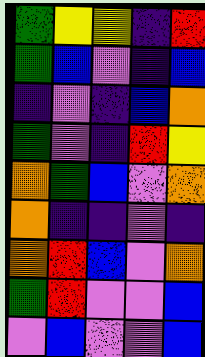[["green", "yellow", "yellow", "indigo", "red"], ["green", "blue", "violet", "indigo", "blue"], ["indigo", "violet", "indigo", "blue", "orange"], ["green", "violet", "indigo", "red", "yellow"], ["orange", "green", "blue", "violet", "orange"], ["orange", "indigo", "indigo", "violet", "indigo"], ["orange", "red", "blue", "violet", "orange"], ["green", "red", "violet", "violet", "blue"], ["violet", "blue", "violet", "violet", "blue"]]